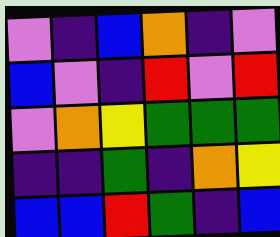[["violet", "indigo", "blue", "orange", "indigo", "violet"], ["blue", "violet", "indigo", "red", "violet", "red"], ["violet", "orange", "yellow", "green", "green", "green"], ["indigo", "indigo", "green", "indigo", "orange", "yellow"], ["blue", "blue", "red", "green", "indigo", "blue"]]